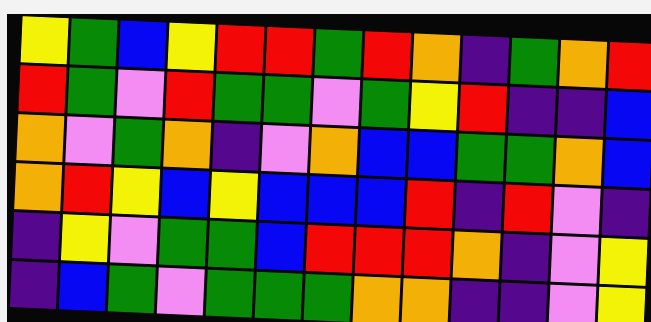[["yellow", "green", "blue", "yellow", "red", "red", "green", "red", "orange", "indigo", "green", "orange", "red"], ["red", "green", "violet", "red", "green", "green", "violet", "green", "yellow", "red", "indigo", "indigo", "blue"], ["orange", "violet", "green", "orange", "indigo", "violet", "orange", "blue", "blue", "green", "green", "orange", "blue"], ["orange", "red", "yellow", "blue", "yellow", "blue", "blue", "blue", "red", "indigo", "red", "violet", "indigo"], ["indigo", "yellow", "violet", "green", "green", "blue", "red", "red", "red", "orange", "indigo", "violet", "yellow"], ["indigo", "blue", "green", "violet", "green", "green", "green", "orange", "orange", "indigo", "indigo", "violet", "yellow"]]